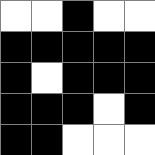[["white", "white", "black", "white", "white"], ["black", "black", "black", "black", "black"], ["black", "white", "black", "black", "black"], ["black", "black", "black", "white", "black"], ["black", "black", "white", "white", "white"]]